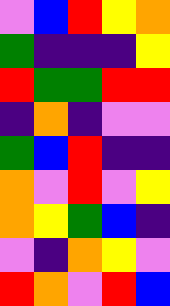[["violet", "blue", "red", "yellow", "orange"], ["green", "indigo", "indigo", "indigo", "yellow"], ["red", "green", "green", "red", "red"], ["indigo", "orange", "indigo", "violet", "violet"], ["green", "blue", "red", "indigo", "indigo"], ["orange", "violet", "red", "violet", "yellow"], ["orange", "yellow", "green", "blue", "indigo"], ["violet", "indigo", "orange", "yellow", "violet"], ["red", "orange", "violet", "red", "blue"]]